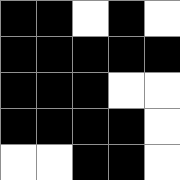[["black", "black", "white", "black", "white"], ["black", "black", "black", "black", "black"], ["black", "black", "black", "white", "white"], ["black", "black", "black", "black", "white"], ["white", "white", "black", "black", "white"]]